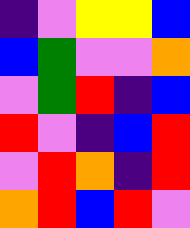[["indigo", "violet", "yellow", "yellow", "blue"], ["blue", "green", "violet", "violet", "orange"], ["violet", "green", "red", "indigo", "blue"], ["red", "violet", "indigo", "blue", "red"], ["violet", "red", "orange", "indigo", "red"], ["orange", "red", "blue", "red", "violet"]]